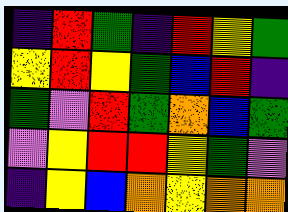[["indigo", "red", "green", "indigo", "red", "yellow", "green"], ["yellow", "red", "yellow", "green", "blue", "red", "indigo"], ["green", "violet", "red", "green", "orange", "blue", "green"], ["violet", "yellow", "red", "red", "yellow", "green", "violet"], ["indigo", "yellow", "blue", "orange", "yellow", "orange", "orange"]]